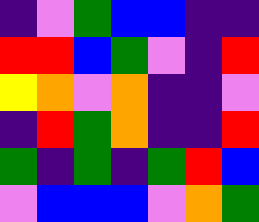[["indigo", "violet", "green", "blue", "blue", "indigo", "indigo"], ["red", "red", "blue", "green", "violet", "indigo", "red"], ["yellow", "orange", "violet", "orange", "indigo", "indigo", "violet"], ["indigo", "red", "green", "orange", "indigo", "indigo", "red"], ["green", "indigo", "green", "indigo", "green", "red", "blue"], ["violet", "blue", "blue", "blue", "violet", "orange", "green"]]